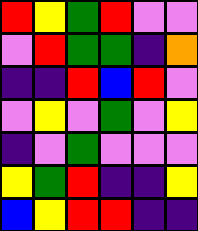[["red", "yellow", "green", "red", "violet", "violet"], ["violet", "red", "green", "green", "indigo", "orange"], ["indigo", "indigo", "red", "blue", "red", "violet"], ["violet", "yellow", "violet", "green", "violet", "yellow"], ["indigo", "violet", "green", "violet", "violet", "violet"], ["yellow", "green", "red", "indigo", "indigo", "yellow"], ["blue", "yellow", "red", "red", "indigo", "indigo"]]